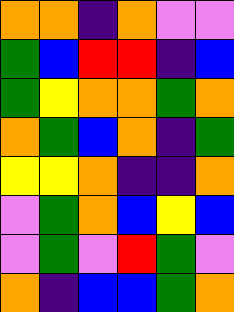[["orange", "orange", "indigo", "orange", "violet", "violet"], ["green", "blue", "red", "red", "indigo", "blue"], ["green", "yellow", "orange", "orange", "green", "orange"], ["orange", "green", "blue", "orange", "indigo", "green"], ["yellow", "yellow", "orange", "indigo", "indigo", "orange"], ["violet", "green", "orange", "blue", "yellow", "blue"], ["violet", "green", "violet", "red", "green", "violet"], ["orange", "indigo", "blue", "blue", "green", "orange"]]